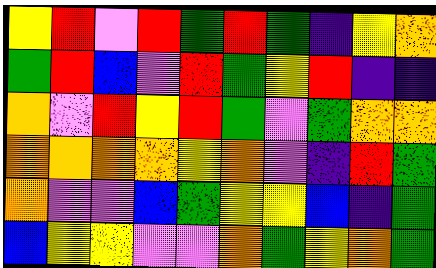[["yellow", "red", "violet", "red", "green", "red", "green", "indigo", "yellow", "orange"], ["green", "red", "blue", "violet", "red", "green", "yellow", "red", "indigo", "indigo"], ["orange", "violet", "red", "yellow", "red", "green", "violet", "green", "orange", "orange"], ["orange", "orange", "orange", "orange", "yellow", "orange", "violet", "indigo", "red", "green"], ["orange", "violet", "violet", "blue", "green", "yellow", "yellow", "blue", "indigo", "green"], ["blue", "yellow", "yellow", "violet", "violet", "orange", "green", "yellow", "orange", "green"]]